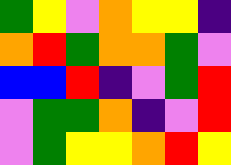[["green", "yellow", "violet", "orange", "yellow", "yellow", "indigo"], ["orange", "red", "green", "orange", "orange", "green", "violet"], ["blue", "blue", "red", "indigo", "violet", "green", "red"], ["violet", "green", "green", "orange", "indigo", "violet", "red"], ["violet", "green", "yellow", "yellow", "orange", "red", "yellow"]]